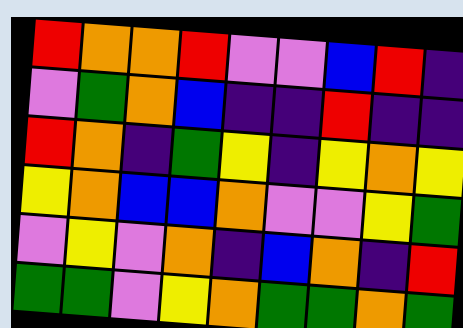[["red", "orange", "orange", "red", "violet", "violet", "blue", "red", "indigo"], ["violet", "green", "orange", "blue", "indigo", "indigo", "red", "indigo", "indigo"], ["red", "orange", "indigo", "green", "yellow", "indigo", "yellow", "orange", "yellow"], ["yellow", "orange", "blue", "blue", "orange", "violet", "violet", "yellow", "green"], ["violet", "yellow", "violet", "orange", "indigo", "blue", "orange", "indigo", "red"], ["green", "green", "violet", "yellow", "orange", "green", "green", "orange", "green"]]